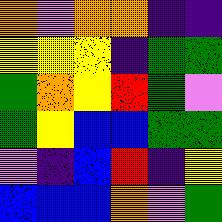[["orange", "violet", "orange", "orange", "indigo", "indigo"], ["yellow", "yellow", "yellow", "indigo", "green", "green"], ["green", "orange", "yellow", "red", "green", "violet"], ["green", "yellow", "blue", "blue", "green", "green"], ["violet", "indigo", "blue", "red", "indigo", "yellow"], ["blue", "blue", "blue", "orange", "violet", "green"]]